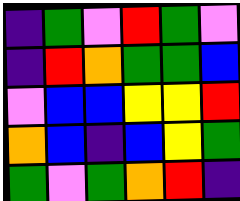[["indigo", "green", "violet", "red", "green", "violet"], ["indigo", "red", "orange", "green", "green", "blue"], ["violet", "blue", "blue", "yellow", "yellow", "red"], ["orange", "blue", "indigo", "blue", "yellow", "green"], ["green", "violet", "green", "orange", "red", "indigo"]]